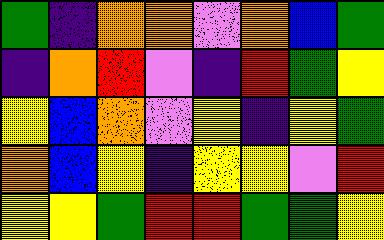[["green", "indigo", "orange", "orange", "violet", "orange", "blue", "green"], ["indigo", "orange", "red", "violet", "indigo", "red", "green", "yellow"], ["yellow", "blue", "orange", "violet", "yellow", "indigo", "yellow", "green"], ["orange", "blue", "yellow", "indigo", "yellow", "yellow", "violet", "red"], ["yellow", "yellow", "green", "red", "red", "green", "green", "yellow"]]